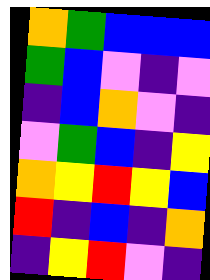[["orange", "green", "blue", "blue", "blue"], ["green", "blue", "violet", "indigo", "violet"], ["indigo", "blue", "orange", "violet", "indigo"], ["violet", "green", "blue", "indigo", "yellow"], ["orange", "yellow", "red", "yellow", "blue"], ["red", "indigo", "blue", "indigo", "orange"], ["indigo", "yellow", "red", "violet", "indigo"]]